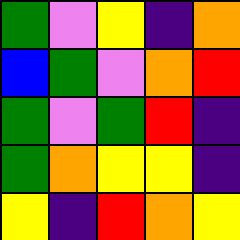[["green", "violet", "yellow", "indigo", "orange"], ["blue", "green", "violet", "orange", "red"], ["green", "violet", "green", "red", "indigo"], ["green", "orange", "yellow", "yellow", "indigo"], ["yellow", "indigo", "red", "orange", "yellow"]]